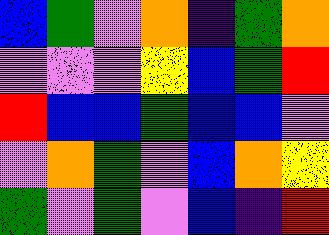[["blue", "green", "violet", "orange", "indigo", "green", "orange"], ["violet", "violet", "violet", "yellow", "blue", "green", "red"], ["red", "blue", "blue", "green", "blue", "blue", "violet"], ["violet", "orange", "green", "violet", "blue", "orange", "yellow"], ["green", "violet", "green", "violet", "blue", "indigo", "red"]]